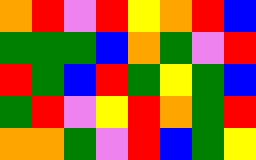[["orange", "red", "violet", "red", "yellow", "orange", "red", "blue"], ["green", "green", "green", "blue", "orange", "green", "violet", "red"], ["red", "green", "blue", "red", "green", "yellow", "green", "blue"], ["green", "red", "violet", "yellow", "red", "orange", "green", "red"], ["orange", "orange", "green", "violet", "red", "blue", "green", "yellow"]]